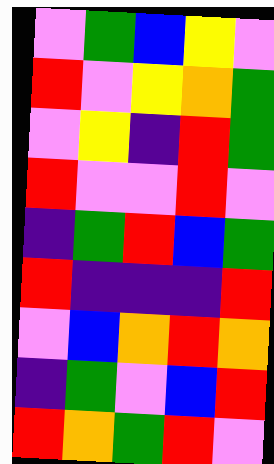[["violet", "green", "blue", "yellow", "violet"], ["red", "violet", "yellow", "orange", "green"], ["violet", "yellow", "indigo", "red", "green"], ["red", "violet", "violet", "red", "violet"], ["indigo", "green", "red", "blue", "green"], ["red", "indigo", "indigo", "indigo", "red"], ["violet", "blue", "orange", "red", "orange"], ["indigo", "green", "violet", "blue", "red"], ["red", "orange", "green", "red", "violet"]]